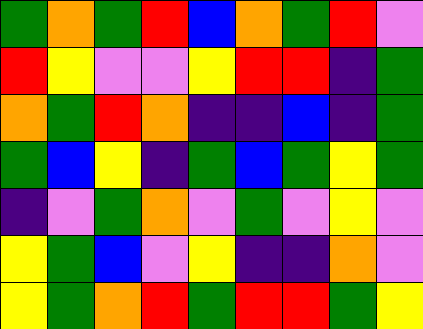[["green", "orange", "green", "red", "blue", "orange", "green", "red", "violet"], ["red", "yellow", "violet", "violet", "yellow", "red", "red", "indigo", "green"], ["orange", "green", "red", "orange", "indigo", "indigo", "blue", "indigo", "green"], ["green", "blue", "yellow", "indigo", "green", "blue", "green", "yellow", "green"], ["indigo", "violet", "green", "orange", "violet", "green", "violet", "yellow", "violet"], ["yellow", "green", "blue", "violet", "yellow", "indigo", "indigo", "orange", "violet"], ["yellow", "green", "orange", "red", "green", "red", "red", "green", "yellow"]]